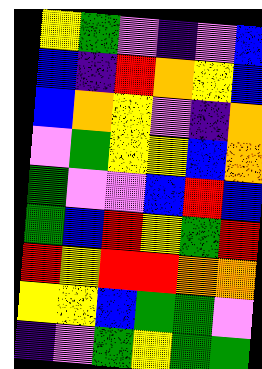[["yellow", "green", "violet", "indigo", "violet", "blue"], ["blue", "indigo", "red", "orange", "yellow", "blue"], ["blue", "orange", "yellow", "violet", "indigo", "orange"], ["violet", "green", "yellow", "yellow", "blue", "orange"], ["green", "violet", "violet", "blue", "red", "blue"], ["green", "blue", "red", "yellow", "green", "red"], ["red", "yellow", "red", "red", "orange", "orange"], ["yellow", "yellow", "blue", "green", "green", "violet"], ["indigo", "violet", "green", "yellow", "green", "green"]]